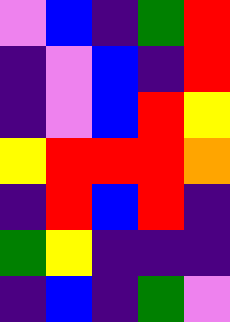[["violet", "blue", "indigo", "green", "red"], ["indigo", "violet", "blue", "indigo", "red"], ["indigo", "violet", "blue", "red", "yellow"], ["yellow", "red", "red", "red", "orange"], ["indigo", "red", "blue", "red", "indigo"], ["green", "yellow", "indigo", "indigo", "indigo"], ["indigo", "blue", "indigo", "green", "violet"]]